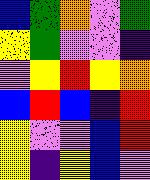[["blue", "green", "orange", "violet", "green"], ["yellow", "green", "violet", "violet", "indigo"], ["violet", "yellow", "red", "yellow", "orange"], ["blue", "red", "blue", "indigo", "red"], ["yellow", "violet", "violet", "blue", "red"], ["yellow", "indigo", "yellow", "blue", "violet"]]